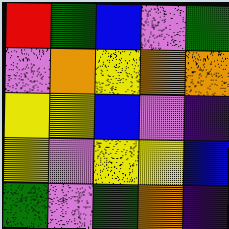[["red", "green", "blue", "violet", "green"], ["violet", "orange", "yellow", "orange", "orange"], ["yellow", "yellow", "blue", "violet", "indigo"], ["yellow", "violet", "yellow", "yellow", "blue"], ["green", "violet", "green", "orange", "indigo"]]